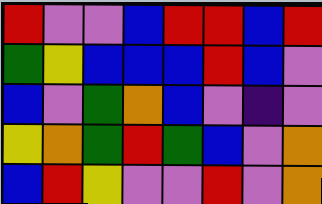[["red", "violet", "violet", "blue", "red", "red", "blue", "red"], ["green", "yellow", "blue", "blue", "blue", "red", "blue", "violet"], ["blue", "violet", "green", "orange", "blue", "violet", "indigo", "violet"], ["yellow", "orange", "green", "red", "green", "blue", "violet", "orange"], ["blue", "red", "yellow", "violet", "violet", "red", "violet", "orange"]]